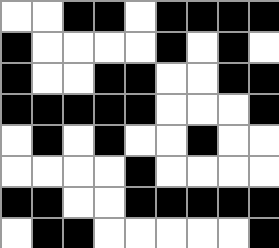[["white", "white", "black", "black", "white", "black", "black", "black", "black"], ["black", "white", "white", "white", "white", "black", "white", "black", "white"], ["black", "white", "white", "black", "black", "white", "white", "black", "black"], ["black", "black", "black", "black", "black", "white", "white", "white", "black"], ["white", "black", "white", "black", "white", "white", "black", "white", "white"], ["white", "white", "white", "white", "black", "white", "white", "white", "white"], ["black", "black", "white", "white", "black", "black", "black", "black", "black"], ["white", "black", "black", "white", "white", "white", "white", "white", "black"]]